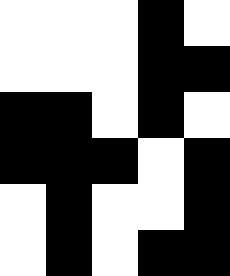[["white", "white", "white", "black", "white"], ["white", "white", "white", "black", "black"], ["black", "black", "white", "black", "white"], ["black", "black", "black", "white", "black"], ["white", "black", "white", "white", "black"], ["white", "black", "white", "black", "black"]]